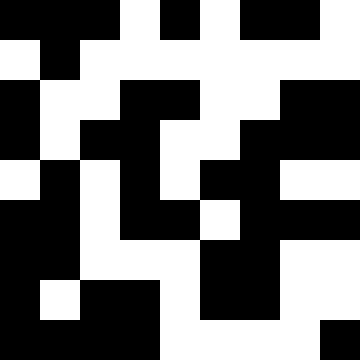[["black", "black", "black", "white", "black", "white", "black", "black", "white"], ["white", "black", "white", "white", "white", "white", "white", "white", "white"], ["black", "white", "white", "black", "black", "white", "white", "black", "black"], ["black", "white", "black", "black", "white", "white", "black", "black", "black"], ["white", "black", "white", "black", "white", "black", "black", "white", "white"], ["black", "black", "white", "black", "black", "white", "black", "black", "black"], ["black", "black", "white", "white", "white", "black", "black", "white", "white"], ["black", "white", "black", "black", "white", "black", "black", "white", "white"], ["black", "black", "black", "black", "white", "white", "white", "white", "black"]]